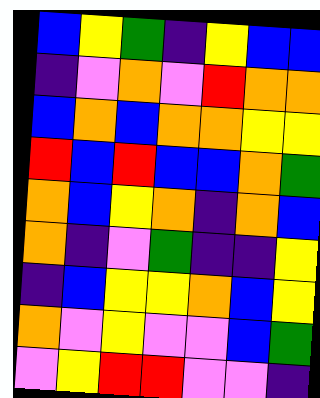[["blue", "yellow", "green", "indigo", "yellow", "blue", "blue"], ["indigo", "violet", "orange", "violet", "red", "orange", "orange"], ["blue", "orange", "blue", "orange", "orange", "yellow", "yellow"], ["red", "blue", "red", "blue", "blue", "orange", "green"], ["orange", "blue", "yellow", "orange", "indigo", "orange", "blue"], ["orange", "indigo", "violet", "green", "indigo", "indigo", "yellow"], ["indigo", "blue", "yellow", "yellow", "orange", "blue", "yellow"], ["orange", "violet", "yellow", "violet", "violet", "blue", "green"], ["violet", "yellow", "red", "red", "violet", "violet", "indigo"]]